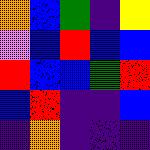[["orange", "blue", "green", "indigo", "yellow"], ["violet", "blue", "red", "blue", "blue"], ["red", "blue", "blue", "green", "red"], ["blue", "red", "indigo", "indigo", "blue"], ["indigo", "orange", "indigo", "indigo", "indigo"]]